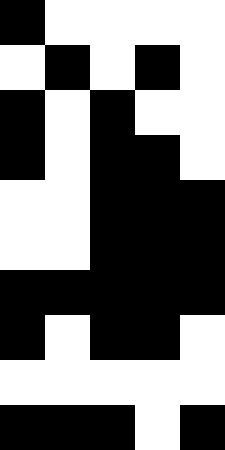[["black", "white", "white", "white", "white"], ["white", "black", "white", "black", "white"], ["black", "white", "black", "white", "white"], ["black", "white", "black", "black", "white"], ["white", "white", "black", "black", "black"], ["white", "white", "black", "black", "black"], ["black", "black", "black", "black", "black"], ["black", "white", "black", "black", "white"], ["white", "white", "white", "white", "white"], ["black", "black", "black", "white", "black"]]